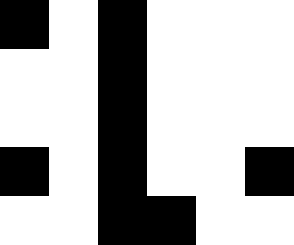[["black", "white", "black", "white", "white", "white"], ["white", "white", "black", "white", "white", "white"], ["white", "white", "black", "white", "white", "white"], ["black", "white", "black", "white", "white", "black"], ["white", "white", "black", "black", "white", "white"]]